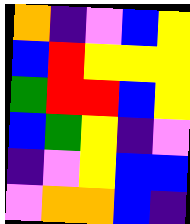[["orange", "indigo", "violet", "blue", "yellow"], ["blue", "red", "yellow", "yellow", "yellow"], ["green", "red", "red", "blue", "yellow"], ["blue", "green", "yellow", "indigo", "violet"], ["indigo", "violet", "yellow", "blue", "blue"], ["violet", "orange", "orange", "blue", "indigo"]]